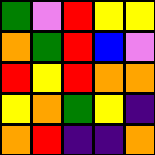[["green", "violet", "red", "yellow", "yellow"], ["orange", "green", "red", "blue", "violet"], ["red", "yellow", "red", "orange", "orange"], ["yellow", "orange", "green", "yellow", "indigo"], ["orange", "red", "indigo", "indigo", "orange"]]